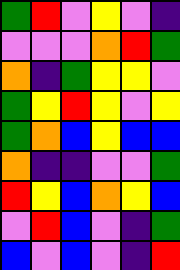[["green", "red", "violet", "yellow", "violet", "indigo"], ["violet", "violet", "violet", "orange", "red", "green"], ["orange", "indigo", "green", "yellow", "yellow", "violet"], ["green", "yellow", "red", "yellow", "violet", "yellow"], ["green", "orange", "blue", "yellow", "blue", "blue"], ["orange", "indigo", "indigo", "violet", "violet", "green"], ["red", "yellow", "blue", "orange", "yellow", "blue"], ["violet", "red", "blue", "violet", "indigo", "green"], ["blue", "violet", "blue", "violet", "indigo", "red"]]